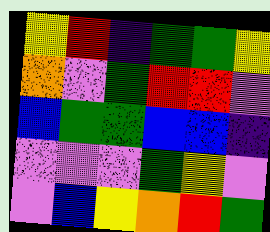[["yellow", "red", "indigo", "green", "green", "yellow"], ["orange", "violet", "green", "red", "red", "violet"], ["blue", "green", "green", "blue", "blue", "indigo"], ["violet", "violet", "violet", "green", "yellow", "violet"], ["violet", "blue", "yellow", "orange", "red", "green"]]